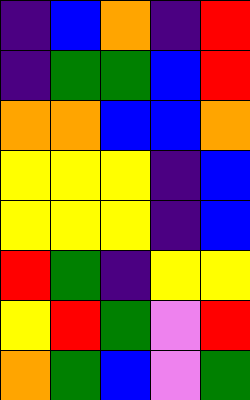[["indigo", "blue", "orange", "indigo", "red"], ["indigo", "green", "green", "blue", "red"], ["orange", "orange", "blue", "blue", "orange"], ["yellow", "yellow", "yellow", "indigo", "blue"], ["yellow", "yellow", "yellow", "indigo", "blue"], ["red", "green", "indigo", "yellow", "yellow"], ["yellow", "red", "green", "violet", "red"], ["orange", "green", "blue", "violet", "green"]]